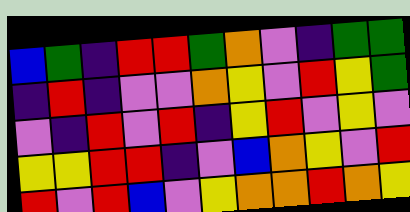[["blue", "green", "indigo", "red", "red", "green", "orange", "violet", "indigo", "green", "green"], ["indigo", "red", "indigo", "violet", "violet", "orange", "yellow", "violet", "red", "yellow", "green"], ["violet", "indigo", "red", "violet", "red", "indigo", "yellow", "red", "violet", "yellow", "violet"], ["yellow", "yellow", "red", "red", "indigo", "violet", "blue", "orange", "yellow", "violet", "red"], ["red", "violet", "red", "blue", "violet", "yellow", "orange", "orange", "red", "orange", "yellow"]]